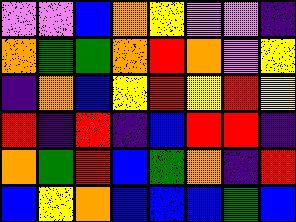[["violet", "violet", "blue", "orange", "yellow", "violet", "violet", "indigo"], ["orange", "green", "green", "orange", "red", "orange", "violet", "yellow"], ["indigo", "orange", "blue", "yellow", "red", "yellow", "red", "yellow"], ["red", "indigo", "red", "indigo", "blue", "red", "red", "indigo"], ["orange", "green", "red", "blue", "green", "orange", "indigo", "red"], ["blue", "yellow", "orange", "blue", "blue", "blue", "green", "blue"]]